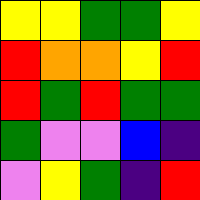[["yellow", "yellow", "green", "green", "yellow"], ["red", "orange", "orange", "yellow", "red"], ["red", "green", "red", "green", "green"], ["green", "violet", "violet", "blue", "indigo"], ["violet", "yellow", "green", "indigo", "red"]]